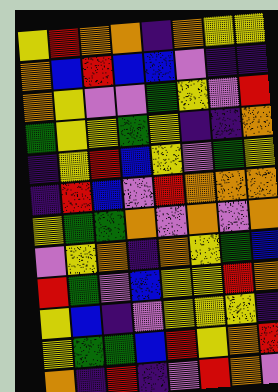[["yellow", "red", "orange", "orange", "indigo", "orange", "yellow", "yellow"], ["orange", "blue", "red", "blue", "blue", "violet", "indigo", "indigo"], ["orange", "yellow", "violet", "violet", "green", "yellow", "violet", "red"], ["green", "yellow", "yellow", "green", "yellow", "indigo", "indigo", "orange"], ["indigo", "yellow", "red", "blue", "yellow", "violet", "green", "yellow"], ["indigo", "red", "blue", "violet", "red", "orange", "orange", "orange"], ["yellow", "green", "green", "orange", "violet", "orange", "violet", "orange"], ["violet", "yellow", "orange", "indigo", "orange", "yellow", "green", "blue"], ["red", "green", "violet", "blue", "yellow", "yellow", "red", "orange"], ["yellow", "blue", "indigo", "violet", "yellow", "yellow", "yellow", "indigo"], ["yellow", "green", "green", "blue", "red", "yellow", "orange", "red"], ["orange", "indigo", "red", "indigo", "violet", "red", "orange", "violet"]]